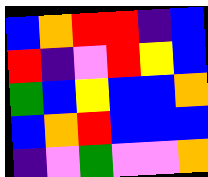[["blue", "orange", "red", "red", "indigo", "blue"], ["red", "indigo", "violet", "red", "yellow", "blue"], ["green", "blue", "yellow", "blue", "blue", "orange"], ["blue", "orange", "red", "blue", "blue", "blue"], ["indigo", "violet", "green", "violet", "violet", "orange"]]